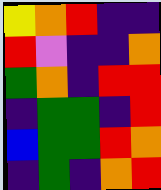[["yellow", "orange", "red", "indigo", "indigo"], ["red", "violet", "indigo", "indigo", "orange"], ["green", "orange", "indigo", "red", "red"], ["indigo", "green", "green", "indigo", "red"], ["blue", "green", "green", "red", "orange"], ["indigo", "green", "indigo", "orange", "red"]]